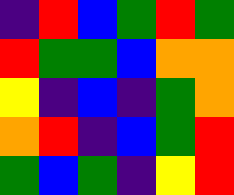[["indigo", "red", "blue", "green", "red", "green"], ["red", "green", "green", "blue", "orange", "orange"], ["yellow", "indigo", "blue", "indigo", "green", "orange"], ["orange", "red", "indigo", "blue", "green", "red"], ["green", "blue", "green", "indigo", "yellow", "red"]]